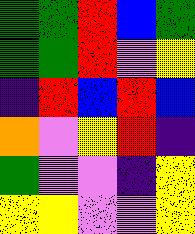[["green", "green", "red", "blue", "green"], ["green", "green", "red", "violet", "yellow"], ["indigo", "red", "blue", "red", "blue"], ["orange", "violet", "yellow", "red", "indigo"], ["green", "violet", "violet", "indigo", "yellow"], ["yellow", "yellow", "violet", "violet", "yellow"]]